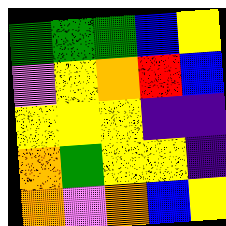[["green", "green", "green", "blue", "yellow"], ["violet", "yellow", "orange", "red", "blue"], ["yellow", "yellow", "yellow", "indigo", "indigo"], ["orange", "green", "yellow", "yellow", "indigo"], ["orange", "violet", "orange", "blue", "yellow"]]